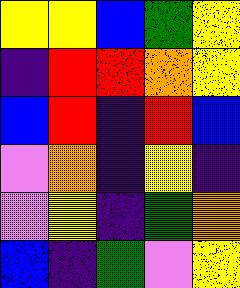[["yellow", "yellow", "blue", "green", "yellow"], ["indigo", "red", "red", "orange", "yellow"], ["blue", "red", "indigo", "red", "blue"], ["violet", "orange", "indigo", "yellow", "indigo"], ["violet", "yellow", "indigo", "green", "orange"], ["blue", "indigo", "green", "violet", "yellow"]]